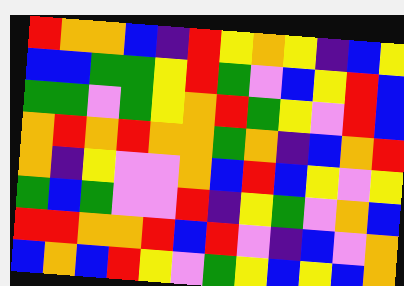[["red", "orange", "orange", "blue", "indigo", "red", "yellow", "orange", "yellow", "indigo", "blue", "yellow"], ["blue", "blue", "green", "green", "yellow", "red", "green", "violet", "blue", "yellow", "red", "blue"], ["green", "green", "violet", "green", "yellow", "orange", "red", "green", "yellow", "violet", "red", "blue"], ["orange", "red", "orange", "red", "orange", "orange", "green", "orange", "indigo", "blue", "orange", "red"], ["orange", "indigo", "yellow", "violet", "violet", "orange", "blue", "red", "blue", "yellow", "violet", "yellow"], ["green", "blue", "green", "violet", "violet", "red", "indigo", "yellow", "green", "violet", "orange", "blue"], ["red", "red", "orange", "orange", "red", "blue", "red", "violet", "indigo", "blue", "violet", "orange"], ["blue", "orange", "blue", "red", "yellow", "violet", "green", "yellow", "blue", "yellow", "blue", "orange"]]